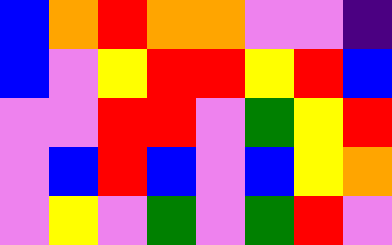[["blue", "orange", "red", "orange", "orange", "violet", "violet", "indigo"], ["blue", "violet", "yellow", "red", "red", "yellow", "red", "blue"], ["violet", "violet", "red", "red", "violet", "green", "yellow", "red"], ["violet", "blue", "red", "blue", "violet", "blue", "yellow", "orange"], ["violet", "yellow", "violet", "green", "violet", "green", "red", "violet"]]